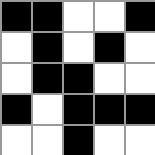[["black", "black", "white", "white", "black"], ["white", "black", "white", "black", "white"], ["white", "black", "black", "white", "white"], ["black", "white", "black", "black", "black"], ["white", "white", "black", "white", "white"]]